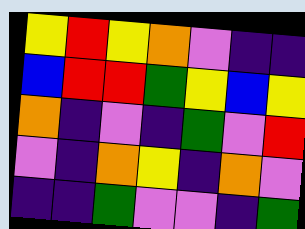[["yellow", "red", "yellow", "orange", "violet", "indigo", "indigo"], ["blue", "red", "red", "green", "yellow", "blue", "yellow"], ["orange", "indigo", "violet", "indigo", "green", "violet", "red"], ["violet", "indigo", "orange", "yellow", "indigo", "orange", "violet"], ["indigo", "indigo", "green", "violet", "violet", "indigo", "green"]]